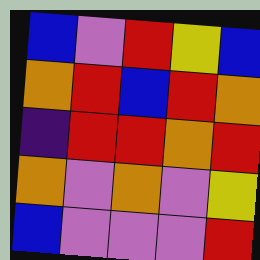[["blue", "violet", "red", "yellow", "blue"], ["orange", "red", "blue", "red", "orange"], ["indigo", "red", "red", "orange", "red"], ["orange", "violet", "orange", "violet", "yellow"], ["blue", "violet", "violet", "violet", "red"]]